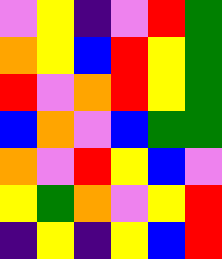[["violet", "yellow", "indigo", "violet", "red", "green"], ["orange", "yellow", "blue", "red", "yellow", "green"], ["red", "violet", "orange", "red", "yellow", "green"], ["blue", "orange", "violet", "blue", "green", "green"], ["orange", "violet", "red", "yellow", "blue", "violet"], ["yellow", "green", "orange", "violet", "yellow", "red"], ["indigo", "yellow", "indigo", "yellow", "blue", "red"]]